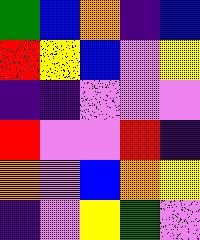[["green", "blue", "orange", "indigo", "blue"], ["red", "yellow", "blue", "violet", "yellow"], ["indigo", "indigo", "violet", "violet", "violet"], ["red", "violet", "violet", "red", "indigo"], ["orange", "violet", "blue", "orange", "yellow"], ["indigo", "violet", "yellow", "green", "violet"]]